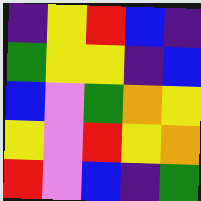[["indigo", "yellow", "red", "blue", "indigo"], ["green", "yellow", "yellow", "indigo", "blue"], ["blue", "violet", "green", "orange", "yellow"], ["yellow", "violet", "red", "yellow", "orange"], ["red", "violet", "blue", "indigo", "green"]]